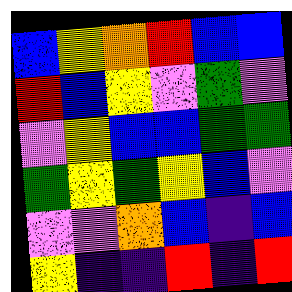[["blue", "yellow", "orange", "red", "blue", "blue"], ["red", "blue", "yellow", "violet", "green", "violet"], ["violet", "yellow", "blue", "blue", "green", "green"], ["green", "yellow", "green", "yellow", "blue", "violet"], ["violet", "violet", "orange", "blue", "indigo", "blue"], ["yellow", "indigo", "indigo", "red", "indigo", "red"]]